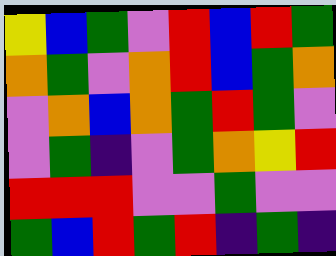[["yellow", "blue", "green", "violet", "red", "blue", "red", "green"], ["orange", "green", "violet", "orange", "red", "blue", "green", "orange"], ["violet", "orange", "blue", "orange", "green", "red", "green", "violet"], ["violet", "green", "indigo", "violet", "green", "orange", "yellow", "red"], ["red", "red", "red", "violet", "violet", "green", "violet", "violet"], ["green", "blue", "red", "green", "red", "indigo", "green", "indigo"]]